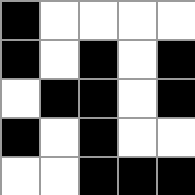[["black", "white", "white", "white", "white"], ["black", "white", "black", "white", "black"], ["white", "black", "black", "white", "black"], ["black", "white", "black", "white", "white"], ["white", "white", "black", "black", "black"]]